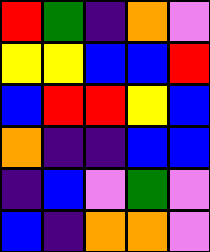[["red", "green", "indigo", "orange", "violet"], ["yellow", "yellow", "blue", "blue", "red"], ["blue", "red", "red", "yellow", "blue"], ["orange", "indigo", "indigo", "blue", "blue"], ["indigo", "blue", "violet", "green", "violet"], ["blue", "indigo", "orange", "orange", "violet"]]